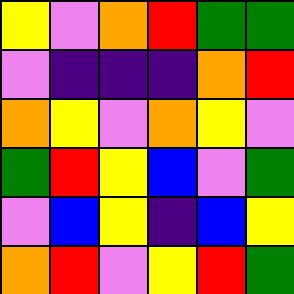[["yellow", "violet", "orange", "red", "green", "green"], ["violet", "indigo", "indigo", "indigo", "orange", "red"], ["orange", "yellow", "violet", "orange", "yellow", "violet"], ["green", "red", "yellow", "blue", "violet", "green"], ["violet", "blue", "yellow", "indigo", "blue", "yellow"], ["orange", "red", "violet", "yellow", "red", "green"]]